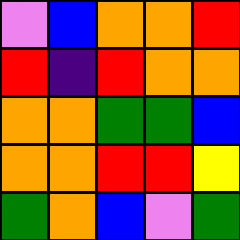[["violet", "blue", "orange", "orange", "red"], ["red", "indigo", "red", "orange", "orange"], ["orange", "orange", "green", "green", "blue"], ["orange", "orange", "red", "red", "yellow"], ["green", "orange", "blue", "violet", "green"]]